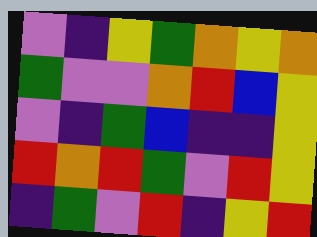[["violet", "indigo", "yellow", "green", "orange", "yellow", "orange"], ["green", "violet", "violet", "orange", "red", "blue", "yellow"], ["violet", "indigo", "green", "blue", "indigo", "indigo", "yellow"], ["red", "orange", "red", "green", "violet", "red", "yellow"], ["indigo", "green", "violet", "red", "indigo", "yellow", "red"]]